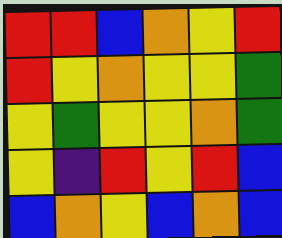[["red", "red", "blue", "orange", "yellow", "red"], ["red", "yellow", "orange", "yellow", "yellow", "green"], ["yellow", "green", "yellow", "yellow", "orange", "green"], ["yellow", "indigo", "red", "yellow", "red", "blue"], ["blue", "orange", "yellow", "blue", "orange", "blue"]]